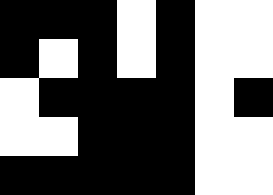[["black", "black", "black", "white", "black", "white", "white"], ["black", "white", "black", "white", "black", "white", "white"], ["white", "black", "black", "black", "black", "white", "black"], ["white", "white", "black", "black", "black", "white", "white"], ["black", "black", "black", "black", "black", "white", "white"]]